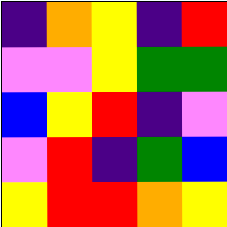[["indigo", "orange", "yellow", "indigo", "red"], ["violet", "violet", "yellow", "green", "green"], ["blue", "yellow", "red", "indigo", "violet"], ["violet", "red", "indigo", "green", "blue"], ["yellow", "red", "red", "orange", "yellow"]]